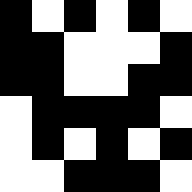[["black", "white", "black", "white", "black", "white"], ["black", "black", "white", "white", "white", "black"], ["black", "black", "white", "white", "black", "black"], ["white", "black", "black", "black", "black", "white"], ["white", "black", "white", "black", "white", "black"], ["white", "white", "black", "black", "black", "white"]]